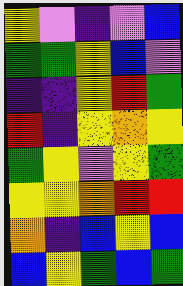[["yellow", "violet", "indigo", "violet", "blue"], ["green", "green", "yellow", "blue", "violet"], ["indigo", "indigo", "yellow", "red", "green"], ["red", "indigo", "yellow", "orange", "yellow"], ["green", "yellow", "violet", "yellow", "green"], ["yellow", "yellow", "orange", "red", "red"], ["orange", "indigo", "blue", "yellow", "blue"], ["blue", "yellow", "green", "blue", "green"]]